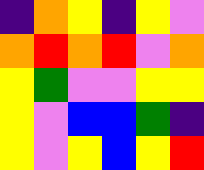[["indigo", "orange", "yellow", "indigo", "yellow", "violet"], ["orange", "red", "orange", "red", "violet", "orange"], ["yellow", "green", "violet", "violet", "yellow", "yellow"], ["yellow", "violet", "blue", "blue", "green", "indigo"], ["yellow", "violet", "yellow", "blue", "yellow", "red"]]